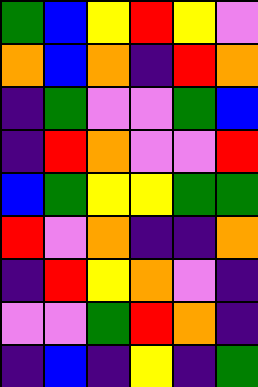[["green", "blue", "yellow", "red", "yellow", "violet"], ["orange", "blue", "orange", "indigo", "red", "orange"], ["indigo", "green", "violet", "violet", "green", "blue"], ["indigo", "red", "orange", "violet", "violet", "red"], ["blue", "green", "yellow", "yellow", "green", "green"], ["red", "violet", "orange", "indigo", "indigo", "orange"], ["indigo", "red", "yellow", "orange", "violet", "indigo"], ["violet", "violet", "green", "red", "orange", "indigo"], ["indigo", "blue", "indigo", "yellow", "indigo", "green"]]